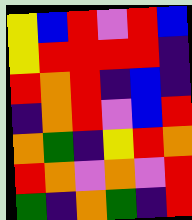[["yellow", "blue", "red", "violet", "red", "blue"], ["yellow", "red", "red", "red", "red", "indigo"], ["red", "orange", "red", "indigo", "blue", "indigo"], ["indigo", "orange", "red", "violet", "blue", "red"], ["orange", "green", "indigo", "yellow", "red", "orange"], ["red", "orange", "violet", "orange", "violet", "red"], ["green", "indigo", "orange", "green", "indigo", "red"]]